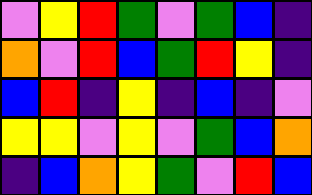[["violet", "yellow", "red", "green", "violet", "green", "blue", "indigo"], ["orange", "violet", "red", "blue", "green", "red", "yellow", "indigo"], ["blue", "red", "indigo", "yellow", "indigo", "blue", "indigo", "violet"], ["yellow", "yellow", "violet", "yellow", "violet", "green", "blue", "orange"], ["indigo", "blue", "orange", "yellow", "green", "violet", "red", "blue"]]